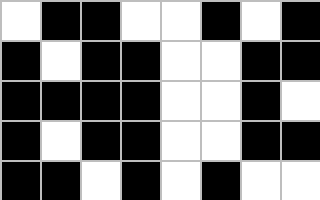[["white", "black", "black", "white", "white", "black", "white", "black"], ["black", "white", "black", "black", "white", "white", "black", "black"], ["black", "black", "black", "black", "white", "white", "black", "white"], ["black", "white", "black", "black", "white", "white", "black", "black"], ["black", "black", "white", "black", "white", "black", "white", "white"]]